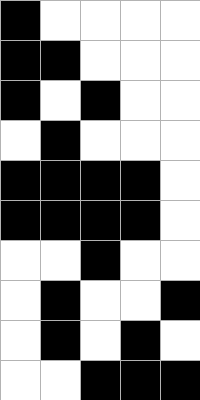[["black", "white", "white", "white", "white"], ["black", "black", "white", "white", "white"], ["black", "white", "black", "white", "white"], ["white", "black", "white", "white", "white"], ["black", "black", "black", "black", "white"], ["black", "black", "black", "black", "white"], ["white", "white", "black", "white", "white"], ["white", "black", "white", "white", "black"], ["white", "black", "white", "black", "white"], ["white", "white", "black", "black", "black"]]